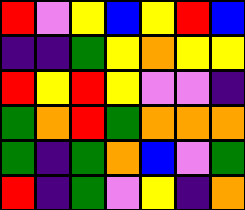[["red", "violet", "yellow", "blue", "yellow", "red", "blue"], ["indigo", "indigo", "green", "yellow", "orange", "yellow", "yellow"], ["red", "yellow", "red", "yellow", "violet", "violet", "indigo"], ["green", "orange", "red", "green", "orange", "orange", "orange"], ["green", "indigo", "green", "orange", "blue", "violet", "green"], ["red", "indigo", "green", "violet", "yellow", "indigo", "orange"]]